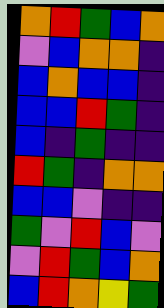[["orange", "red", "green", "blue", "orange"], ["violet", "blue", "orange", "orange", "indigo"], ["blue", "orange", "blue", "blue", "indigo"], ["blue", "blue", "red", "green", "indigo"], ["blue", "indigo", "green", "indigo", "indigo"], ["red", "green", "indigo", "orange", "orange"], ["blue", "blue", "violet", "indigo", "indigo"], ["green", "violet", "red", "blue", "violet"], ["violet", "red", "green", "blue", "orange"], ["blue", "red", "orange", "yellow", "green"]]